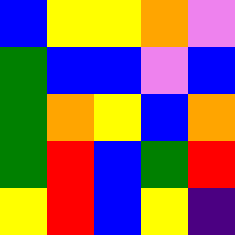[["blue", "yellow", "yellow", "orange", "violet"], ["green", "blue", "blue", "violet", "blue"], ["green", "orange", "yellow", "blue", "orange"], ["green", "red", "blue", "green", "red"], ["yellow", "red", "blue", "yellow", "indigo"]]